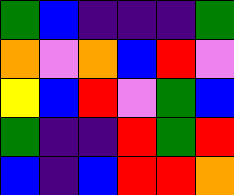[["green", "blue", "indigo", "indigo", "indigo", "green"], ["orange", "violet", "orange", "blue", "red", "violet"], ["yellow", "blue", "red", "violet", "green", "blue"], ["green", "indigo", "indigo", "red", "green", "red"], ["blue", "indigo", "blue", "red", "red", "orange"]]